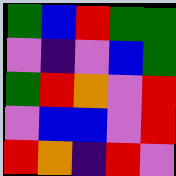[["green", "blue", "red", "green", "green"], ["violet", "indigo", "violet", "blue", "green"], ["green", "red", "orange", "violet", "red"], ["violet", "blue", "blue", "violet", "red"], ["red", "orange", "indigo", "red", "violet"]]